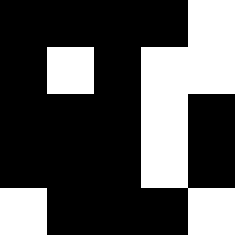[["black", "black", "black", "black", "white"], ["black", "white", "black", "white", "white"], ["black", "black", "black", "white", "black"], ["black", "black", "black", "white", "black"], ["white", "black", "black", "black", "white"]]